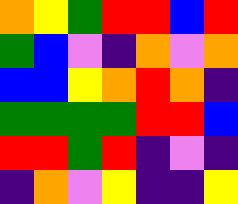[["orange", "yellow", "green", "red", "red", "blue", "red"], ["green", "blue", "violet", "indigo", "orange", "violet", "orange"], ["blue", "blue", "yellow", "orange", "red", "orange", "indigo"], ["green", "green", "green", "green", "red", "red", "blue"], ["red", "red", "green", "red", "indigo", "violet", "indigo"], ["indigo", "orange", "violet", "yellow", "indigo", "indigo", "yellow"]]